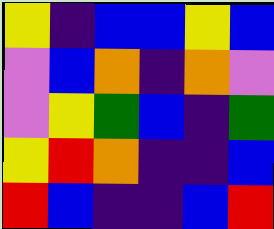[["yellow", "indigo", "blue", "blue", "yellow", "blue"], ["violet", "blue", "orange", "indigo", "orange", "violet"], ["violet", "yellow", "green", "blue", "indigo", "green"], ["yellow", "red", "orange", "indigo", "indigo", "blue"], ["red", "blue", "indigo", "indigo", "blue", "red"]]